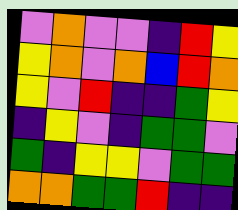[["violet", "orange", "violet", "violet", "indigo", "red", "yellow"], ["yellow", "orange", "violet", "orange", "blue", "red", "orange"], ["yellow", "violet", "red", "indigo", "indigo", "green", "yellow"], ["indigo", "yellow", "violet", "indigo", "green", "green", "violet"], ["green", "indigo", "yellow", "yellow", "violet", "green", "green"], ["orange", "orange", "green", "green", "red", "indigo", "indigo"]]